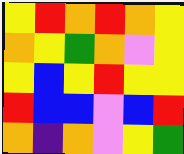[["yellow", "red", "orange", "red", "orange", "yellow"], ["orange", "yellow", "green", "orange", "violet", "yellow"], ["yellow", "blue", "yellow", "red", "yellow", "yellow"], ["red", "blue", "blue", "violet", "blue", "red"], ["orange", "indigo", "orange", "violet", "yellow", "green"]]